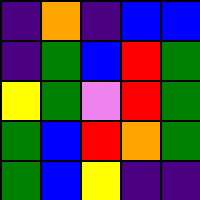[["indigo", "orange", "indigo", "blue", "blue"], ["indigo", "green", "blue", "red", "green"], ["yellow", "green", "violet", "red", "green"], ["green", "blue", "red", "orange", "green"], ["green", "blue", "yellow", "indigo", "indigo"]]